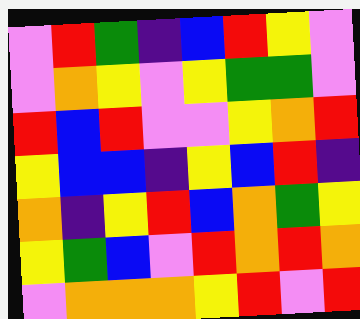[["violet", "red", "green", "indigo", "blue", "red", "yellow", "violet"], ["violet", "orange", "yellow", "violet", "yellow", "green", "green", "violet"], ["red", "blue", "red", "violet", "violet", "yellow", "orange", "red"], ["yellow", "blue", "blue", "indigo", "yellow", "blue", "red", "indigo"], ["orange", "indigo", "yellow", "red", "blue", "orange", "green", "yellow"], ["yellow", "green", "blue", "violet", "red", "orange", "red", "orange"], ["violet", "orange", "orange", "orange", "yellow", "red", "violet", "red"]]